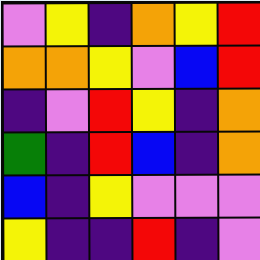[["violet", "yellow", "indigo", "orange", "yellow", "red"], ["orange", "orange", "yellow", "violet", "blue", "red"], ["indigo", "violet", "red", "yellow", "indigo", "orange"], ["green", "indigo", "red", "blue", "indigo", "orange"], ["blue", "indigo", "yellow", "violet", "violet", "violet"], ["yellow", "indigo", "indigo", "red", "indigo", "violet"]]